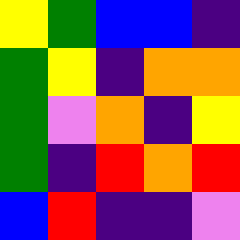[["yellow", "green", "blue", "blue", "indigo"], ["green", "yellow", "indigo", "orange", "orange"], ["green", "violet", "orange", "indigo", "yellow"], ["green", "indigo", "red", "orange", "red"], ["blue", "red", "indigo", "indigo", "violet"]]